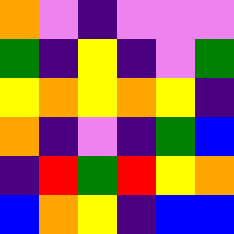[["orange", "violet", "indigo", "violet", "violet", "violet"], ["green", "indigo", "yellow", "indigo", "violet", "green"], ["yellow", "orange", "yellow", "orange", "yellow", "indigo"], ["orange", "indigo", "violet", "indigo", "green", "blue"], ["indigo", "red", "green", "red", "yellow", "orange"], ["blue", "orange", "yellow", "indigo", "blue", "blue"]]